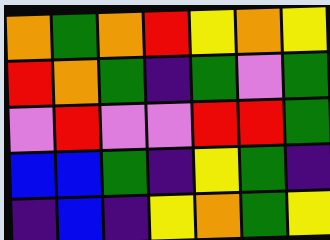[["orange", "green", "orange", "red", "yellow", "orange", "yellow"], ["red", "orange", "green", "indigo", "green", "violet", "green"], ["violet", "red", "violet", "violet", "red", "red", "green"], ["blue", "blue", "green", "indigo", "yellow", "green", "indigo"], ["indigo", "blue", "indigo", "yellow", "orange", "green", "yellow"]]